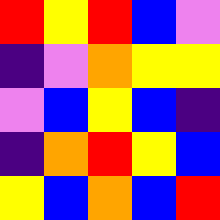[["red", "yellow", "red", "blue", "violet"], ["indigo", "violet", "orange", "yellow", "yellow"], ["violet", "blue", "yellow", "blue", "indigo"], ["indigo", "orange", "red", "yellow", "blue"], ["yellow", "blue", "orange", "blue", "red"]]